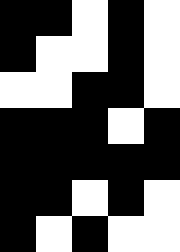[["black", "black", "white", "black", "white"], ["black", "white", "white", "black", "white"], ["white", "white", "black", "black", "white"], ["black", "black", "black", "white", "black"], ["black", "black", "black", "black", "black"], ["black", "black", "white", "black", "white"], ["black", "white", "black", "white", "white"]]